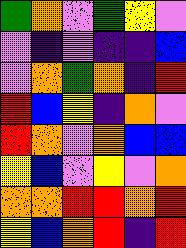[["green", "orange", "violet", "green", "yellow", "violet"], ["violet", "indigo", "violet", "indigo", "indigo", "blue"], ["violet", "orange", "green", "orange", "indigo", "red"], ["red", "blue", "yellow", "indigo", "orange", "violet"], ["red", "orange", "violet", "orange", "blue", "blue"], ["yellow", "blue", "violet", "yellow", "violet", "orange"], ["orange", "orange", "red", "red", "orange", "red"], ["yellow", "blue", "orange", "red", "indigo", "red"]]